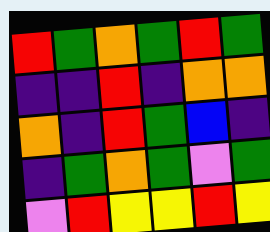[["red", "green", "orange", "green", "red", "green"], ["indigo", "indigo", "red", "indigo", "orange", "orange"], ["orange", "indigo", "red", "green", "blue", "indigo"], ["indigo", "green", "orange", "green", "violet", "green"], ["violet", "red", "yellow", "yellow", "red", "yellow"]]